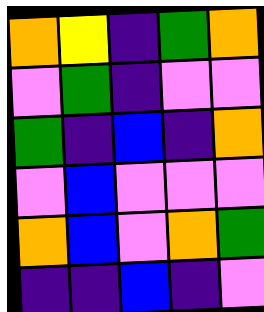[["orange", "yellow", "indigo", "green", "orange"], ["violet", "green", "indigo", "violet", "violet"], ["green", "indigo", "blue", "indigo", "orange"], ["violet", "blue", "violet", "violet", "violet"], ["orange", "blue", "violet", "orange", "green"], ["indigo", "indigo", "blue", "indigo", "violet"]]